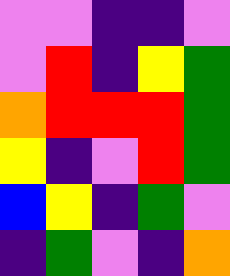[["violet", "violet", "indigo", "indigo", "violet"], ["violet", "red", "indigo", "yellow", "green"], ["orange", "red", "red", "red", "green"], ["yellow", "indigo", "violet", "red", "green"], ["blue", "yellow", "indigo", "green", "violet"], ["indigo", "green", "violet", "indigo", "orange"]]